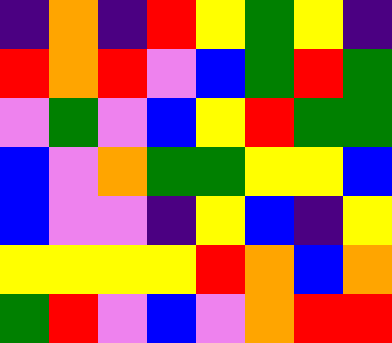[["indigo", "orange", "indigo", "red", "yellow", "green", "yellow", "indigo"], ["red", "orange", "red", "violet", "blue", "green", "red", "green"], ["violet", "green", "violet", "blue", "yellow", "red", "green", "green"], ["blue", "violet", "orange", "green", "green", "yellow", "yellow", "blue"], ["blue", "violet", "violet", "indigo", "yellow", "blue", "indigo", "yellow"], ["yellow", "yellow", "yellow", "yellow", "red", "orange", "blue", "orange"], ["green", "red", "violet", "blue", "violet", "orange", "red", "red"]]